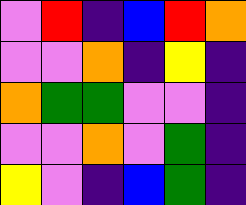[["violet", "red", "indigo", "blue", "red", "orange"], ["violet", "violet", "orange", "indigo", "yellow", "indigo"], ["orange", "green", "green", "violet", "violet", "indigo"], ["violet", "violet", "orange", "violet", "green", "indigo"], ["yellow", "violet", "indigo", "blue", "green", "indigo"]]